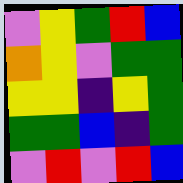[["violet", "yellow", "green", "red", "blue"], ["orange", "yellow", "violet", "green", "green"], ["yellow", "yellow", "indigo", "yellow", "green"], ["green", "green", "blue", "indigo", "green"], ["violet", "red", "violet", "red", "blue"]]